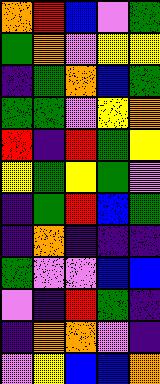[["orange", "red", "blue", "violet", "green"], ["green", "orange", "violet", "yellow", "yellow"], ["indigo", "green", "orange", "blue", "green"], ["green", "green", "violet", "yellow", "orange"], ["red", "indigo", "red", "green", "yellow"], ["yellow", "green", "yellow", "green", "violet"], ["indigo", "green", "red", "blue", "green"], ["indigo", "orange", "indigo", "indigo", "indigo"], ["green", "violet", "violet", "blue", "blue"], ["violet", "indigo", "red", "green", "indigo"], ["indigo", "orange", "orange", "violet", "indigo"], ["violet", "yellow", "blue", "blue", "orange"]]